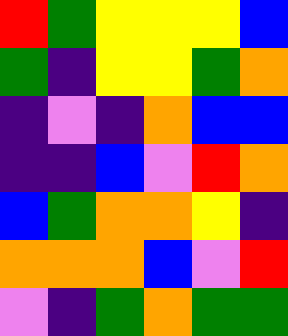[["red", "green", "yellow", "yellow", "yellow", "blue"], ["green", "indigo", "yellow", "yellow", "green", "orange"], ["indigo", "violet", "indigo", "orange", "blue", "blue"], ["indigo", "indigo", "blue", "violet", "red", "orange"], ["blue", "green", "orange", "orange", "yellow", "indigo"], ["orange", "orange", "orange", "blue", "violet", "red"], ["violet", "indigo", "green", "orange", "green", "green"]]